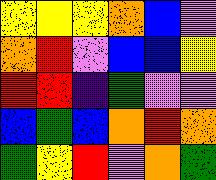[["yellow", "yellow", "yellow", "orange", "blue", "violet"], ["orange", "red", "violet", "blue", "blue", "yellow"], ["red", "red", "indigo", "green", "violet", "violet"], ["blue", "green", "blue", "orange", "red", "orange"], ["green", "yellow", "red", "violet", "orange", "green"]]